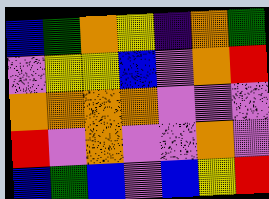[["blue", "green", "orange", "yellow", "indigo", "orange", "green"], ["violet", "yellow", "yellow", "blue", "violet", "orange", "red"], ["orange", "orange", "orange", "orange", "violet", "violet", "violet"], ["red", "violet", "orange", "violet", "violet", "orange", "violet"], ["blue", "green", "blue", "violet", "blue", "yellow", "red"]]